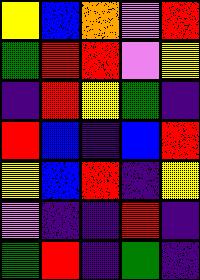[["yellow", "blue", "orange", "violet", "red"], ["green", "red", "red", "violet", "yellow"], ["indigo", "red", "yellow", "green", "indigo"], ["red", "blue", "indigo", "blue", "red"], ["yellow", "blue", "red", "indigo", "yellow"], ["violet", "indigo", "indigo", "red", "indigo"], ["green", "red", "indigo", "green", "indigo"]]